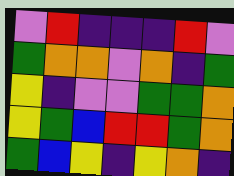[["violet", "red", "indigo", "indigo", "indigo", "red", "violet"], ["green", "orange", "orange", "violet", "orange", "indigo", "green"], ["yellow", "indigo", "violet", "violet", "green", "green", "orange"], ["yellow", "green", "blue", "red", "red", "green", "orange"], ["green", "blue", "yellow", "indigo", "yellow", "orange", "indigo"]]